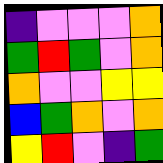[["indigo", "violet", "violet", "violet", "orange"], ["green", "red", "green", "violet", "orange"], ["orange", "violet", "violet", "yellow", "yellow"], ["blue", "green", "orange", "violet", "orange"], ["yellow", "red", "violet", "indigo", "green"]]